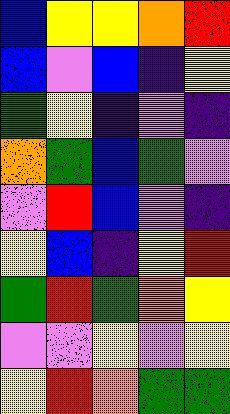[["blue", "yellow", "yellow", "orange", "red"], ["blue", "violet", "blue", "indigo", "yellow"], ["green", "yellow", "indigo", "violet", "indigo"], ["orange", "green", "blue", "green", "violet"], ["violet", "red", "blue", "violet", "indigo"], ["yellow", "blue", "indigo", "yellow", "red"], ["green", "red", "green", "orange", "yellow"], ["violet", "violet", "yellow", "violet", "yellow"], ["yellow", "red", "orange", "green", "green"]]